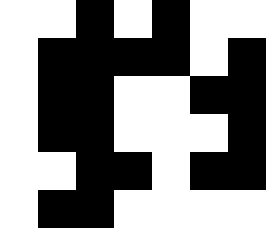[["white", "white", "black", "white", "black", "white", "white"], ["white", "black", "black", "black", "black", "white", "black"], ["white", "black", "black", "white", "white", "black", "black"], ["white", "black", "black", "white", "white", "white", "black"], ["white", "white", "black", "black", "white", "black", "black"], ["white", "black", "black", "white", "white", "white", "white"]]